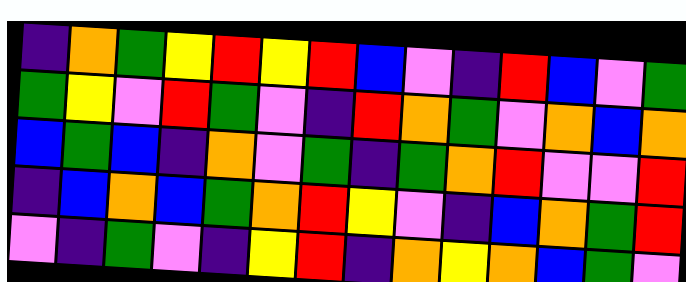[["indigo", "orange", "green", "yellow", "red", "yellow", "red", "blue", "violet", "indigo", "red", "blue", "violet", "green"], ["green", "yellow", "violet", "red", "green", "violet", "indigo", "red", "orange", "green", "violet", "orange", "blue", "orange"], ["blue", "green", "blue", "indigo", "orange", "violet", "green", "indigo", "green", "orange", "red", "violet", "violet", "red"], ["indigo", "blue", "orange", "blue", "green", "orange", "red", "yellow", "violet", "indigo", "blue", "orange", "green", "red"], ["violet", "indigo", "green", "violet", "indigo", "yellow", "red", "indigo", "orange", "yellow", "orange", "blue", "green", "violet"]]